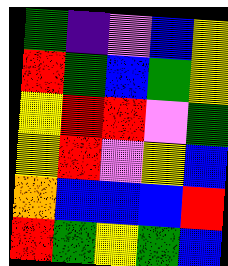[["green", "indigo", "violet", "blue", "yellow"], ["red", "green", "blue", "green", "yellow"], ["yellow", "red", "red", "violet", "green"], ["yellow", "red", "violet", "yellow", "blue"], ["orange", "blue", "blue", "blue", "red"], ["red", "green", "yellow", "green", "blue"]]